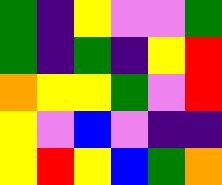[["green", "indigo", "yellow", "violet", "violet", "green"], ["green", "indigo", "green", "indigo", "yellow", "red"], ["orange", "yellow", "yellow", "green", "violet", "red"], ["yellow", "violet", "blue", "violet", "indigo", "indigo"], ["yellow", "red", "yellow", "blue", "green", "orange"]]